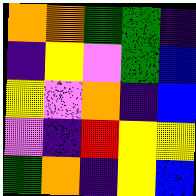[["orange", "orange", "green", "green", "indigo"], ["indigo", "yellow", "violet", "green", "blue"], ["yellow", "violet", "orange", "indigo", "blue"], ["violet", "indigo", "red", "yellow", "yellow"], ["green", "orange", "indigo", "yellow", "blue"]]